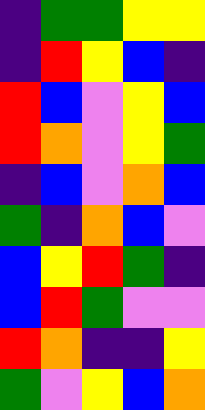[["indigo", "green", "green", "yellow", "yellow"], ["indigo", "red", "yellow", "blue", "indigo"], ["red", "blue", "violet", "yellow", "blue"], ["red", "orange", "violet", "yellow", "green"], ["indigo", "blue", "violet", "orange", "blue"], ["green", "indigo", "orange", "blue", "violet"], ["blue", "yellow", "red", "green", "indigo"], ["blue", "red", "green", "violet", "violet"], ["red", "orange", "indigo", "indigo", "yellow"], ["green", "violet", "yellow", "blue", "orange"]]